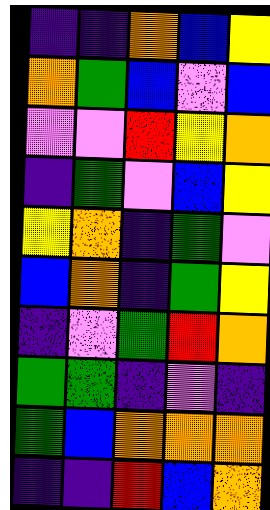[["indigo", "indigo", "orange", "blue", "yellow"], ["orange", "green", "blue", "violet", "blue"], ["violet", "violet", "red", "yellow", "orange"], ["indigo", "green", "violet", "blue", "yellow"], ["yellow", "orange", "indigo", "green", "violet"], ["blue", "orange", "indigo", "green", "yellow"], ["indigo", "violet", "green", "red", "orange"], ["green", "green", "indigo", "violet", "indigo"], ["green", "blue", "orange", "orange", "orange"], ["indigo", "indigo", "red", "blue", "orange"]]